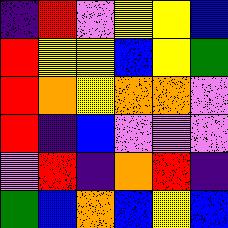[["indigo", "red", "violet", "yellow", "yellow", "blue"], ["red", "yellow", "yellow", "blue", "yellow", "green"], ["red", "orange", "yellow", "orange", "orange", "violet"], ["red", "indigo", "blue", "violet", "violet", "violet"], ["violet", "red", "indigo", "orange", "red", "indigo"], ["green", "blue", "orange", "blue", "yellow", "blue"]]